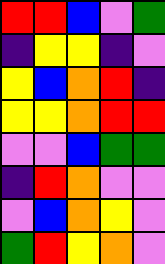[["red", "red", "blue", "violet", "green"], ["indigo", "yellow", "yellow", "indigo", "violet"], ["yellow", "blue", "orange", "red", "indigo"], ["yellow", "yellow", "orange", "red", "red"], ["violet", "violet", "blue", "green", "green"], ["indigo", "red", "orange", "violet", "violet"], ["violet", "blue", "orange", "yellow", "violet"], ["green", "red", "yellow", "orange", "violet"]]